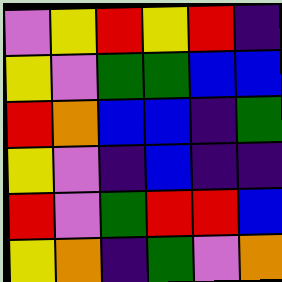[["violet", "yellow", "red", "yellow", "red", "indigo"], ["yellow", "violet", "green", "green", "blue", "blue"], ["red", "orange", "blue", "blue", "indigo", "green"], ["yellow", "violet", "indigo", "blue", "indigo", "indigo"], ["red", "violet", "green", "red", "red", "blue"], ["yellow", "orange", "indigo", "green", "violet", "orange"]]